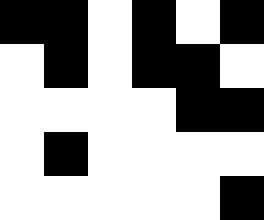[["black", "black", "white", "black", "white", "black"], ["white", "black", "white", "black", "black", "white"], ["white", "white", "white", "white", "black", "black"], ["white", "black", "white", "white", "white", "white"], ["white", "white", "white", "white", "white", "black"]]